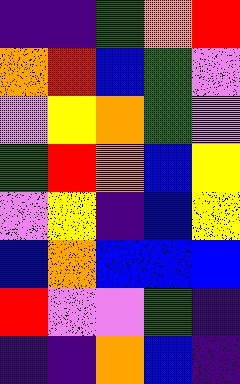[["indigo", "indigo", "green", "orange", "red"], ["orange", "red", "blue", "green", "violet"], ["violet", "yellow", "orange", "green", "violet"], ["green", "red", "orange", "blue", "yellow"], ["violet", "yellow", "indigo", "blue", "yellow"], ["blue", "orange", "blue", "blue", "blue"], ["red", "violet", "violet", "green", "indigo"], ["indigo", "indigo", "orange", "blue", "indigo"]]